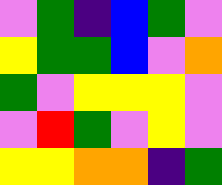[["violet", "green", "indigo", "blue", "green", "violet"], ["yellow", "green", "green", "blue", "violet", "orange"], ["green", "violet", "yellow", "yellow", "yellow", "violet"], ["violet", "red", "green", "violet", "yellow", "violet"], ["yellow", "yellow", "orange", "orange", "indigo", "green"]]